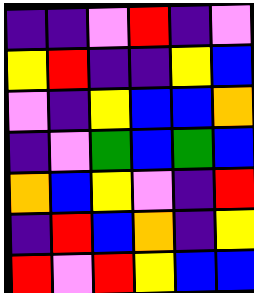[["indigo", "indigo", "violet", "red", "indigo", "violet"], ["yellow", "red", "indigo", "indigo", "yellow", "blue"], ["violet", "indigo", "yellow", "blue", "blue", "orange"], ["indigo", "violet", "green", "blue", "green", "blue"], ["orange", "blue", "yellow", "violet", "indigo", "red"], ["indigo", "red", "blue", "orange", "indigo", "yellow"], ["red", "violet", "red", "yellow", "blue", "blue"]]